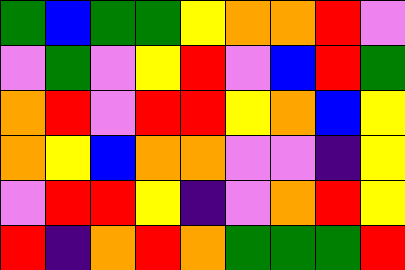[["green", "blue", "green", "green", "yellow", "orange", "orange", "red", "violet"], ["violet", "green", "violet", "yellow", "red", "violet", "blue", "red", "green"], ["orange", "red", "violet", "red", "red", "yellow", "orange", "blue", "yellow"], ["orange", "yellow", "blue", "orange", "orange", "violet", "violet", "indigo", "yellow"], ["violet", "red", "red", "yellow", "indigo", "violet", "orange", "red", "yellow"], ["red", "indigo", "orange", "red", "orange", "green", "green", "green", "red"]]